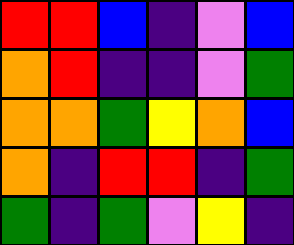[["red", "red", "blue", "indigo", "violet", "blue"], ["orange", "red", "indigo", "indigo", "violet", "green"], ["orange", "orange", "green", "yellow", "orange", "blue"], ["orange", "indigo", "red", "red", "indigo", "green"], ["green", "indigo", "green", "violet", "yellow", "indigo"]]